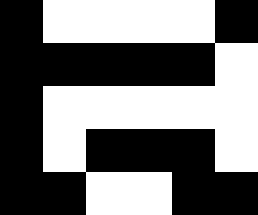[["black", "white", "white", "white", "white", "black"], ["black", "black", "black", "black", "black", "white"], ["black", "white", "white", "white", "white", "white"], ["black", "white", "black", "black", "black", "white"], ["black", "black", "white", "white", "black", "black"]]